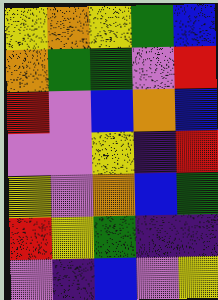[["yellow", "orange", "yellow", "green", "blue"], ["orange", "green", "green", "violet", "red"], ["red", "violet", "blue", "orange", "blue"], ["violet", "violet", "yellow", "indigo", "red"], ["yellow", "violet", "orange", "blue", "green"], ["red", "yellow", "green", "indigo", "indigo"], ["violet", "indigo", "blue", "violet", "yellow"]]